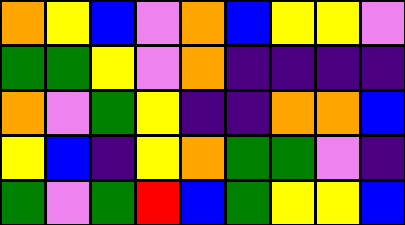[["orange", "yellow", "blue", "violet", "orange", "blue", "yellow", "yellow", "violet"], ["green", "green", "yellow", "violet", "orange", "indigo", "indigo", "indigo", "indigo"], ["orange", "violet", "green", "yellow", "indigo", "indigo", "orange", "orange", "blue"], ["yellow", "blue", "indigo", "yellow", "orange", "green", "green", "violet", "indigo"], ["green", "violet", "green", "red", "blue", "green", "yellow", "yellow", "blue"]]